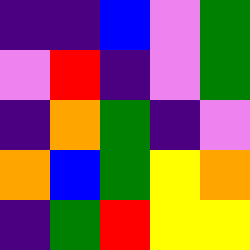[["indigo", "indigo", "blue", "violet", "green"], ["violet", "red", "indigo", "violet", "green"], ["indigo", "orange", "green", "indigo", "violet"], ["orange", "blue", "green", "yellow", "orange"], ["indigo", "green", "red", "yellow", "yellow"]]